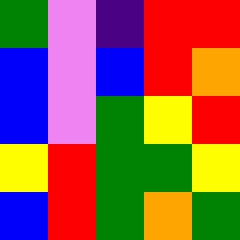[["green", "violet", "indigo", "red", "red"], ["blue", "violet", "blue", "red", "orange"], ["blue", "violet", "green", "yellow", "red"], ["yellow", "red", "green", "green", "yellow"], ["blue", "red", "green", "orange", "green"]]